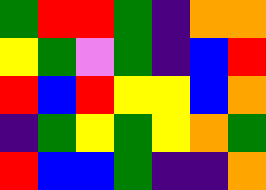[["green", "red", "red", "green", "indigo", "orange", "orange"], ["yellow", "green", "violet", "green", "indigo", "blue", "red"], ["red", "blue", "red", "yellow", "yellow", "blue", "orange"], ["indigo", "green", "yellow", "green", "yellow", "orange", "green"], ["red", "blue", "blue", "green", "indigo", "indigo", "orange"]]